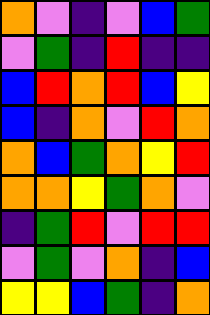[["orange", "violet", "indigo", "violet", "blue", "green"], ["violet", "green", "indigo", "red", "indigo", "indigo"], ["blue", "red", "orange", "red", "blue", "yellow"], ["blue", "indigo", "orange", "violet", "red", "orange"], ["orange", "blue", "green", "orange", "yellow", "red"], ["orange", "orange", "yellow", "green", "orange", "violet"], ["indigo", "green", "red", "violet", "red", "red"], ["violet", "green", "violet", "orange", "indigo", "blue"], ["yellow", "yellow", "blue", "green", "indigo", "orange"]]